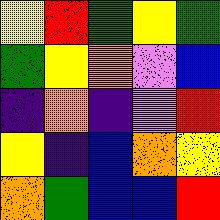[["yellow", "red", "green", "yellow", "green"], ["green", "yellow", "orange", "violet", "blue"], ["indigo", "orange", "indigo", "violet", "red"], ["yellow", "indigo", "blue", "orange", "yellow"], ["orange", "green", "blue", "blue", "red"]]